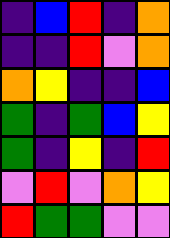[["indigo", "blue", "red", "indigo", "orange"], ["indigo", "indigo", "red", "violet", "orange"], ["orange", "yellow", "indigo", "indigo", "blue"], ["green", "indigo", "green", "blue", "yellow"], ["green", "indigo", "yellow", "indigo", "red"], ["violet", "red", "violet", "orange", "yellow"], ["red", "green", "green", "violet", "violet"]]